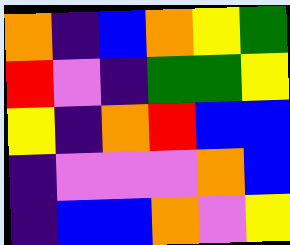[["orange", "indigo", "blue", "orange", "yellow", "green"], ["red", "violet", "indigo", "green", "green", "yellow"], ["yellow", "indigo", "orange", "red", "blue", "blue"], ["indigo", "violet", "violet", "violet", "orange", "blue"], ["indigo", "blue", "blue", "orange", "violet", "yellow"]]